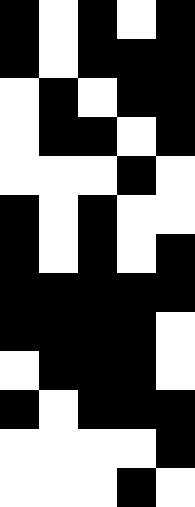[["black", "white", "black", "white", "black"], ["black", "white", "black", "black", "black"], ["white", "black", "white", "black", "black"], ["white", "black", "black", "white", "black"], ["white", "white", "white", "black", "white"], ["black", "white", "black", "white", "white"], ["black", "white", "black", "white", "black"], ["black", "black", "black", "black", "black"], ["black", "black", "black", "black", "white"], ["white", "black", "black", "black", "white"], ["black", "white", "black", "black", "black"], ["white", "white", "white", "white", "black"], ["white", "white", "white", "black", "white"]]